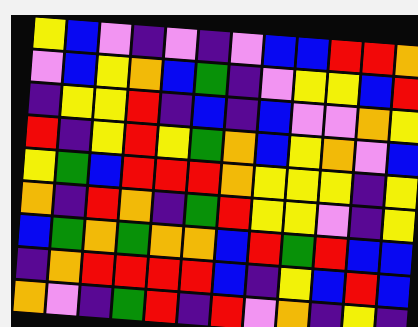[["yellow", "blue", "violet", "indigo", "violet", "indigo", "violet", "blue", "blue", "red", "red", "orange"], ["violet", "blue", "yellow", "orange", "blue", "green", "indigo", "violet", "yellow", "yellow", "blue", "red"], ["indigo", "yellow", "yellow", "red", "indigo", "blue", "indigo", "blue", "violet", "violet", "orange", "yellow"], ["red", "indigo", "yellow", "red", "yellow", "green", "orange", "blue", "yellow", "orange", "violet", "blue"], ["yellow", "green", "blue", "red", "red", "red", "orange", "yellow", "yellow", "yellow", "indigo", "yellow"], ["orange", "indigo", "red", "orange", "indigo", "green", "red", "yellow", "yellow", "violet", "indigo", "yellow"], ["blue", "green", "orange", "green", "orange", "orange", "blue", "red", "green", "red", "blue", "blue"], ["indigo", "orange", "red", "red", "red", "red", "blue", "indigo", "yellow", "blue", "red", "blue"], ["orange", "violet", "indigo", "green", "red", "indigo", "red", "violet", "orange", "indigo", "yellow", "indigo"]]